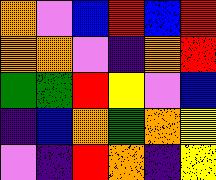[["orange", "violet", "blue", "red", "blue", "red"], ["orange", "orange", "violet", "indigo", "orange", "red"], ["green", "green", "red", "yellow", "violet", "blue"], ["indigo", "blue", "orange", "green", "orange", "yellow"], ["violet", "indigo", "red", "orange", "indigo", "yellow"]]